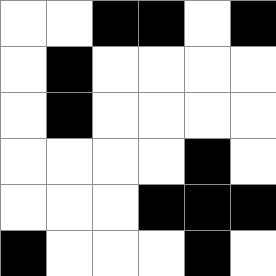[["white", "white", "black", "black", "white", "black"], ["white", "black", "white", "white", "white", "white"], ["white", "black", "white", "white", "white", "white"], ["white", "white", "white", "white", "black", "white"], ["white", "white", "white", "black", "black", "black"], ["black", "white", "white", "white", "black", "white"]]